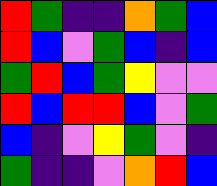[["red", "green", "indigo", "indigo", "orange", "green", "blue"], ["red", "blue", "violet", "green", "blue", "indigo", "blue"], ["green", "red", "blue", "green", "yellow", "violet", "violet"], ["red", "blue", "red", "red", "blue", "violet", "green"], ["blue", "indigo", "violet", "yellow", "green", "violet", "indigo"], ["green", "indigo", "indigo", "violet", "orange", "red", "blue"]]